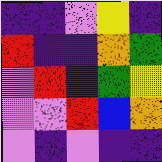[["indigo", "indigo", "violet", "yellow", "indigo"], ["red", "indigo", "indigo", "orange", "green"], ["violet", "red", "indigo", "green", "yellow"], ["violet", "violet", "red", "blue", "orange"], ["violet", "indigo", "violet", "indigo", "indigo"]]